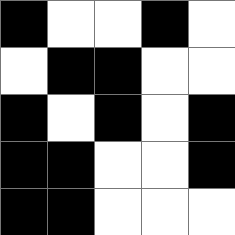[["black", "white", "white", "black", "white"], ["white", "black", "black", "white", "white"], ["black", "white", "black", "white", "black"], ["black", "black", "white", "white", "black"], ["black", "black", "white", "white", "white"]]